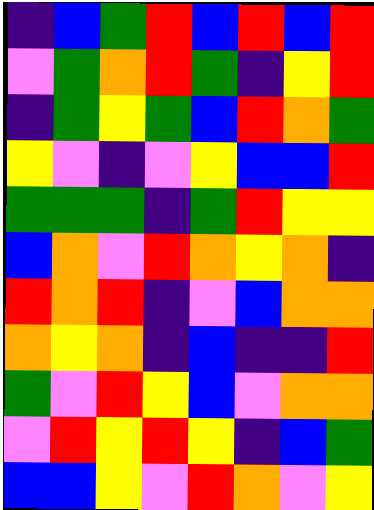[["indigo", "blue", "green", "red", "blue", "red", "blue", "red"], ["violet", "green", "orange", "red", "green", "indigo", "yellow", "red"], ["indigo", "green", "yellow", "green", "blue", "red", "orange", "green"], ["yellow", "violet", "indigo", "violet", "yellow", "blue", "blue", "red"], ["green", "green", "green", "indigo", "green", "red", "yellow", "yellow"], ["blue", "orange", "violet", "red", "orange", "yellow", "orange", "indigo"], ["red", "orange", "red", "indigo", "violet", "blue", "orange", "orange"], ["orange", "yellow", "orange", "indigo", "blue", "indigo", "indigo", "red"], ["green", "violet", "red", "yellow", "blue", "violet", "orange", "orange"], ["violet", "red", "yellow", "red", "yellow", "indigo", "blue", "green"], ["blue", "blue", "yellow", "violet", "red", "orange", "violet", "yellow"]]